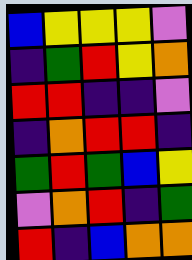[["blue", "yellow", "yellow", "yellow", "violet"], ["indigo", "green", "red", "yellow", "orange"], ["red", "red", "indigo", "indigo", "violet"], ["indigo", "orange", "red", "red", "indigo"], ["green", "red", "green", "blue", "yellow"], ["violet", "orange", "red", "indigo", "green"], ["red", "indigo", "blue", "orange", "orange"]]